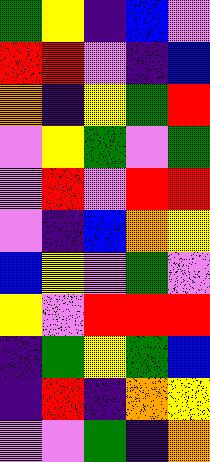[["green", "yellow", "indigo", "blue", "violet"], ["red", "red", "violet", "indigo", "blue"], ["orange", "indigo", "yellow", "green", "red"], ["violet", "yellow", "green", "violet", "green"], ["violet", "red", "violet", "red", "red"], ["violet", "indigo", "blue", "orange", "yellow"], ["blue", "yellow", "violet", "green", "violet"], ["yellow", "violet", "red", "red", "red"], ["indigo", "green", "yellow", "green", "blue"], ["indigo", "red", "indigo", "orange", "yellow"], ["violet", "violet", "green", "indigo", "orange"]]